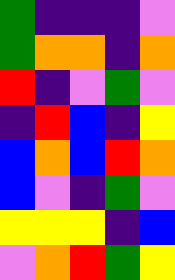[["green", "indigo", "indigo", "indigo", "violet"], ["green", "orange", "orange", "indigo", "orange"], ["red", "indigo", "violet", "green", "violet"], ["indigo", "red", "blue", "indigo", "yellow"], ["blue", "orange", "blue", "red", "orange"], ["blue", "violet", "indigo", "green", "violet"], ["yellow", "yellow", "yellow", "indigo", "blue"], ["violet", "orange", "red", "green", "yellow"]]